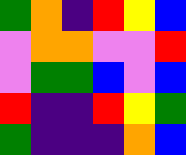[["green", "orange", "indigo", "red", "yellow", "blue"], ["violet", "orange", "orange", "violet", "violet", "red"], ["violet", "green", "green", "blue", "violet", "blue"], ["red", "indigo", "indigo", "red", "yellow", "green"], ["green", "indigo", "indigo", "indigo", "orange", "blue"]]